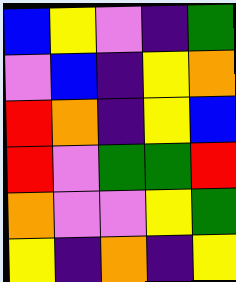[["blue", "yellow", "violet", "indigo", "green"], ["violet", "blue", "indigo", "yellow", "orange"], ["red", "orange", "indigo", "yellow", "blue"], ["red", "violet", "green", "green", "red"], ["orange", "violet", "violet", "yellow", "green"], ["yellow", "indigo", "orange", "indigo", "yellow"]]